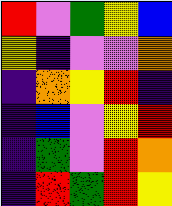[["red", "violet", "green", "yellow", "blue"], ["yellow", "indigo", "violet", "violet", "orange"], ["indigo", "orange", "yellow", "red", "indigo"], ["indigo", "blue", "violet", "yellow", "red"], ["indigo", "green", "violet", "red", "orange"], ["indigo", "red", "green", "red", "yellow"]]